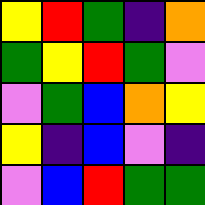[["yellow", "red", "green", "indigo", "orange"], ["green", "yellow", "red", "green", "violet"], ["violet", "green", "blue", "orange", "yellow"], ["yellow", "indigo", "blue", "violet", "indigo"], ["violet", "blue", "red", "green", "green"]]